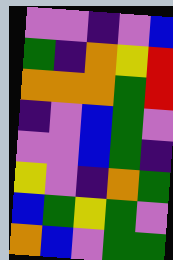[["violet", "violet", "indigo", "violet", "blue"], ["green", "indigo", "orange", "yellow", "red"], ["orange", "orange", "orange", "green", "red"], ["indigo", "violet", "blue", "green", "violet"], ["violet", "violet", "blue", "green", "indigo"], ["yellow", "violet", "indigo", "orange", "green"], ["blue", "green", "yellow", "green", "violet"], ["orange", "blue", "violet", "green", "green"]]